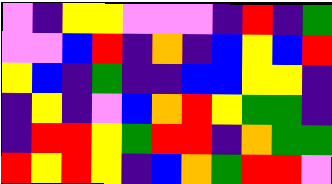[["violet", "indigo", "yellow", "yellow", "violet", "violet", "violet", "indigo", "red", "indigo", "green"], ["violet", "violet", "blue", "red", "indigo", "orange", "indigo", "blue", "yellow", "blue", "red"], ["yellow", "blue", "indigo", "green", "indigo", "indigo", "blue", "blue", "yellow", "yellow", "indigo"], ["indigo", "yellow", "indigo", "violet", "blue", "orange", "red", "yellow", "green", "green", "indigo"], ["indigo", "red", "red", "yellow", "green", "red", "red", "indigo", "orange", "green", "green"], ["red", "yellow", "red", "yellow", "indigo", "blue", "orange", "green", "red", "red", "violet"]]